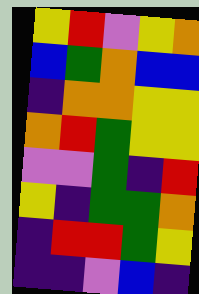[["yellow", "red", "violet", "yellow", "orange"], ["blue", "green", "orange", "blue", "blue"], ["indigo", "orange", "orange", "yellow", "yellow"], ["orange", "red", "green", "yellow", "yellow"], ["violet", "violet", "green", "indigo", "red"], ["yellow", "indigo", "green", "green", "orange"], ["indigo", "red", "red", "green", "yellow"], ["indigo", "indigo", "violet", "blue", "indigo"]]